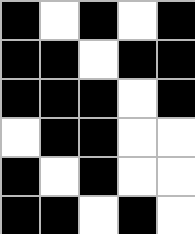[["black", "white", "black", "white", "black"], ["black", "black", "white", "black", "black"], ["black", "black", "black", "white", "black"], ["white", "black", "black", "white", "white"], ["black", "white", "black", "white", "white"], ["black", "black", "white", "black", "white"]]